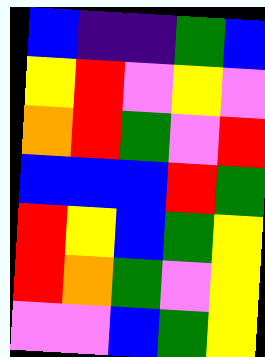[["blue", "indigo", "indigo", "green", "blue"], ["yellow", "red", "violet", "yellow", "violet"], ["orange", "red", "green", "violet", "red"], ["blue", "blue", "blue", "red", "green"], ["red", "yellow", "blue", "green", "yellow"], ["red", "orange", "green", "violet", "yellow"], ["violet", "violet", "blue", "green", "yellow"]]